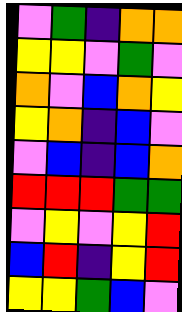[["violet", "green", "indigo", "orange", "orange"], ["yellow", "yellow", "violet", "green", "violet"], ["orange", "violet", "blue", "orange", "yellow"], ["yellow", "orange", "indigo", "blue", "violet"], ["violet", "blue", "indigo", "blue", "orange"], ["red", "red", "red", "green", "green"], ["violet", "yellow", "violet", "yellow", "red"], ["blue", "red", "indigo", "yellow", "red"], ["yellow", "yellow", "green", "blue", "violet"]]